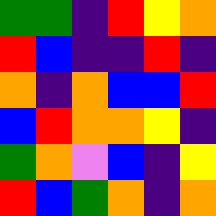[["green", "green", "indigo", "red", "yellow", "orange"], ["red", "blue", "indigo", "indigo", "red", "indigo"], ["orange", "indigo", "orange", "blue", "blue", "red"], ["blue", "red", "orange", "orange", "yellow", "indigo"], ["green", "orange", "violet", "blue", "indigo", "yellow"], ["red", "blue", "green", "orange", "indigo", "orange"]]